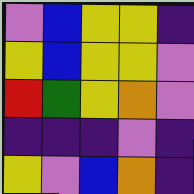[["violet", "blue", "yellow", "yellow", "indigo"], ["yellow", "blue", "yellow", "yellow", "violet"], ["red", "green", "yellow", "orange", "violet"], ["indigo", "indigo", "indigo", "violet", "indigo"], ["yellow", "violet", "blue", "orange", "indigo"]]